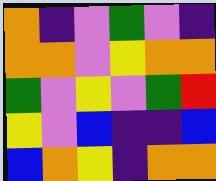[["orange", "indigo", "violet", "green", "violet", "indigo"], ["orange", "orange", "violet", "yellow", "orange", "orange"], ["green", "violet", "yellow", "violet", "green", "red"], ["yellow", "violet", "blue", "indigo", "indigo", "blue"], ["blue", "orange", "yellow", "indigo", "orange", "orange"]]